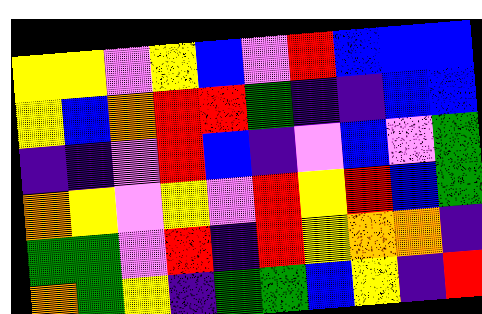[["yellow", "yellow", "violet", "yellow", "blue", "violet", "red", "blue", "blue", "blue"], ["yellow", "blue", "orange", "red", "red", "green", "indigo", "indigo", "blue", "blue"], ["indigo", "indigo", "violet", "red", "blue", "indigo", "violet", "blue", "violet", "green"], ["orange", "yellow", "violet", "yellow", "violet", "red", "yellow", "red", "blue", "green"], ["green", "green", "violet", "red", "indigo", "red", "yellow", "orange", "orange", "indigo"], ["orange", "green", "yellow", "indigo", "green", "green", "blue", "yellow", "indigo", "red"]]